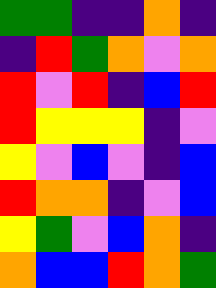[["green", "green", "indigo", "indigo", "orange", "indigo"], ["indigo", "red", "green", "orange", "violet", "orange"], ["red", "violet", "red", "indigo", "blue", "red"], ["red", "yellow", "yellow", "yellow", "indigo", "violet"], ["yellow", "violet", "blue", "violet", "indigo", "blue"], ["red", "orange", "orange", "indigo", "violet", "blue"], ["yellow", "green", "violet", "blue", "orange", "indigo"], ["orange", "blue", "blue", "red", "orange", "green"]]